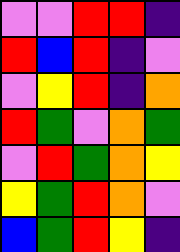[["violet", "violet", "red", "red", "indigo"], ["red", "blue", "red", "indigo", "violet"], ["violet", "yellow", "red", "indigo", "orange"], ["red", "green", "violet", "orange", "green"], ["violet", "red", "green", "orange", "yellow"], ["yellow", "green", "red", "orange", "violet"], ["blue", "green", "red", "yellow", "indigo"]]